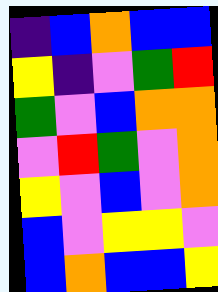[["indigo", "blue", "orange", "blue", "blue"], ["yellow", "indigo", "violet", "green", "red"], ["green", "violet", "blue", "orange", "orange"], ["violet", "red", "green", "violet", "orange"], ["yellow", "violet", "blue", "violet", "orange"], ["blue", "violet", "yellow", "yellow", "violet"], ["blue", "orange", "blue", "blue", "yellow"]]